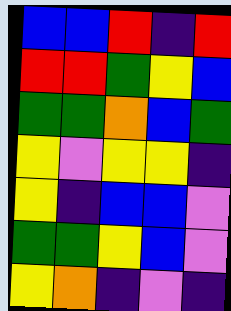[["blue", "blue", "red", "indigo", "red"], ["red", "red", "green", "yellow", "blue"], ["green", "green", "orange", "blue", "green"], ["yellow", "violet", "yellow", "yellow", "indigo"], ["yellow", "indigo", "blue", "blue", "violet"], ["green", "green", "yellow", "blue", "violet"], ["yellow", "orange", "indigo", "violet", "indigo"]]